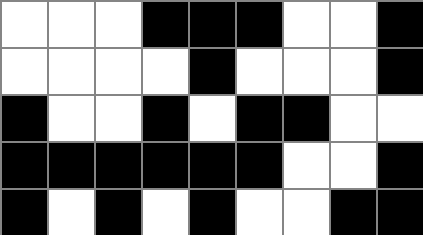[["white", "white", "white", "black", "black", "black", "white", "white", "black"], ["white", "white", "white", "white", "black", "white", "white", "white", "black"], ["black", "white", "white", "black", "white", "black", "black", "white", "white"], ["black", "black", "black", "black", "black", "black", "white", "white", "black"], ["black", "white", "black", "white", "black", "white", "white", "black", "black"]]